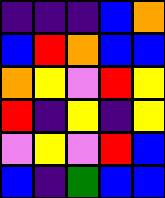[["indigo", "indigo", "indigo", "blue", "orange"], ["blue", "red", "orange", "blue", "blue"], ["orange", "yellow", "violet", "red", "yellow"], ["red", "indigo", "yellow", "indigo", "yellow"], ["violet", "yellow", "violet", "red", "blue"], ["blue", "indigo", "green", "blue", "blue"]]